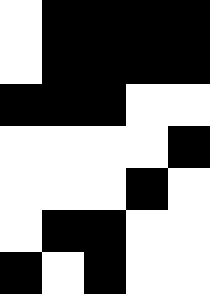[["white", "black", "black", "black", "black"], ["white", "black", "black", "black", "black"], ["black", "black", "black", "white", "white"], ["white", "white", "white", "white", "black"], ["white", "white", "white", "black", "white"], ["white", "black", "black", "white", "white"], ["black", "white", "black", "white", "white"]]